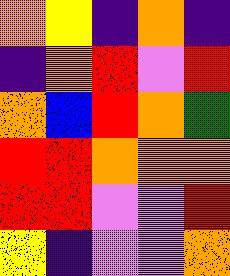[["orange", "yellow", "indigo", "orange", "indigo"], ["indigo", "orange", "red", "violet", "red"], ["orange", "blue", "red", "orange", "green"], ["red", "red", "orange", "orange", "orange"], ["red", "red", "violet", "violet", "red"], ["yellow", "indigo", "violet", "violet", "orange"]]